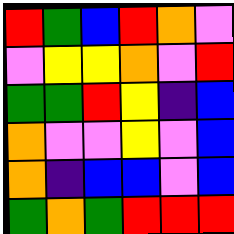[["red", "green", "blue", "red", "orange", "violet"], ["violet", "yellow", "yellow", "orange", "violet", "red"], ["green", "green", "red", "yellow", "indigo", "blue"], ["orange", "violet", "violet", "yellow", "violet", "blue"], ["orange", "indigo", "blue", "blue", "violet", "blue"], ["green", "orange", "green", "red", "red", "red"]]